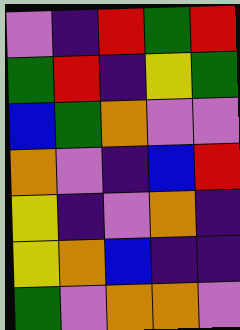[["violet", "indigo", "red", "green", "red"], ["green", "red", "indigo", "yellow", "green"], ["blue", "green", "orange", "violet", "violet"], ["orange", "violet", "indigo", "blue", "red"], ["yellow", "indigo", "violet", "orange", "indigo"], ["yellow", "orange", "blue", "indigo", "indigo"], ["green", "violet", "orange", "orange", "violet"]]